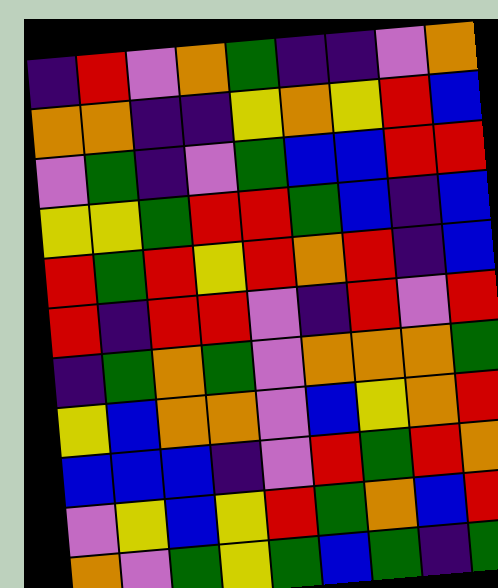[["indigo", "red", "violet", "orange", "green", "indigo", "indigo", "violet", "orange"], ["orange", "orange", "indigo", "indigo", "yellow", "orange", "yellow", "red", "blue"], ["violet", "green", "indigo", "violet", "green", "blue", "blue", "red", "red"], ["yellow", "yellow", "green", "red", "red", "green", "blue", "indigo", "blue"], ["red", "green", "red", "yellow", "red", "orange", "red", "indigo", "blue"], ["red", "indigo", "red", "red", "violet", "indigo", "red", "violet", "red"], ["indigo", "green", "orange", "green", "violet", "orange", "orange", "orange", "green"], ["yellow", "blue", "orange", "orange", "violet", "blue", "yellow", "orange", "red"], ["blue", "blue", "blue", "indigo", "violet", "red", "green", "red", "orange"], ["violet", "yellow", "blue", "yellow", "red", "green", "orange", "blue", "red"], ["orange", "violet", "green", "yellow", "green", "blue", "green", "indigo", "green"]]